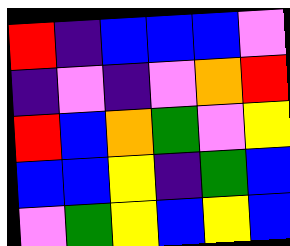[["red", "indigo", "blue", "blue", "blue", "violet"], ["indigo", "violet", "indigo", "violet", "orange", "red"], ["red", "blue", "orange", "green", "violet", "yellow"], ["blue", "blue", "yellow", "indigo", "green", "blue"], ["violet", "green", "yellow", "blue", "yellow", "blue"]]